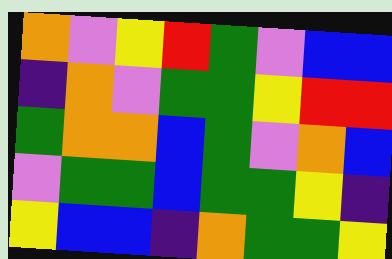[["orange", "violet", "yellow", "red", "green", "violet", "blue", "blue"], ["indigo", "orange", "violet", "green", "green", "yellow", "red", "red"], ["green", "orange", "orange", "blue", "green", "violet", "orange", "blue"], ["violet", "green", "green", "blue", "green", "green", "yellow", "indigo"], ["yellow", "blue", "blue", "indigo", "orange", "green", "green", "yellow"]]